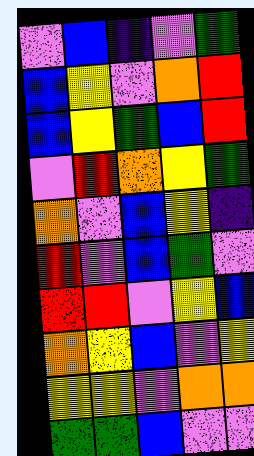[["violet", "blue", "indigo", "violet", "green"], ["blue", "yellow", "violet", "orange", "red"], ["blue", "yellow", "green", "blue", "red"], ["violet", "red", "orange", "yellow", "green"], ["orange", "violet", "blue", "yellow", "indigo"], ["red", "violet", "blue", "green", "violet"], ["red", "red", "violet", "yellow", "blue"], ["orange", "yellow", "blue", "violet", "yellow"], ["yellow", "yellow", "violet", "orange", "orange"], ["green", "green", "blue", "violet", "violet"]]